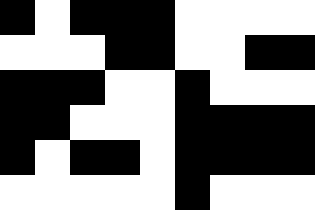[["black", "white", "black", "black", "black", "white", "white", "white", "white"], ["white", "white", "white", "black", "black", "white", "white", "black", "black"], ["black", "black", "black", "white", "white", "black", "white", "white", "white"], ["black", "black", "white", "white", "white", "black", "black", "black", "black"], ["black", "white", "black", "black", "white", "black", "black", "black", "black"], ["white", "white", "white", "white", "white", "black", "white", "white", "white"]]